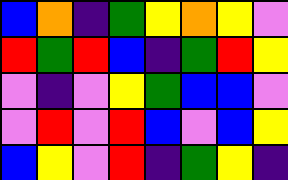[["blue", "orange", "indigo", "green", "yellow", "orange", "yellow", "violet"], ["red", "green", "red", "blue", "indigo", "green", "red", "yellow"], ["violet", "indigo", "violet", "yellow", "green", "blue", "blue", "violet"], ["violet", "red", "violet", "red", "blue", "violet", "blue", "yellow"], ["blue", "yellow", "violet", "red", "indigo", "green", "yellow", "indigo"]]